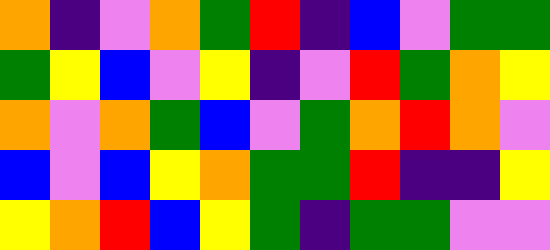[["orange", "indigo", "violet", "orange", "green", "red", "indigo", "blue", "violet", "green", "green"], ["green", "yellow", "blue", "violet", "yellow", "indigo", "violet", "red", "green", "orange", "yellow"], ["orange", "violet", "orange", "green", "blue", "violet", "green", "orange", "red", "orange", "violet"], ["blue", "violet", "blue", "yellow", "orange", "green", "green", "red", "indigo", "indigo", "yellow"], ["yellow", "orange", "red", "blue", "yellow", "green", "indigo", "green", "green", "violet", "violet"]]